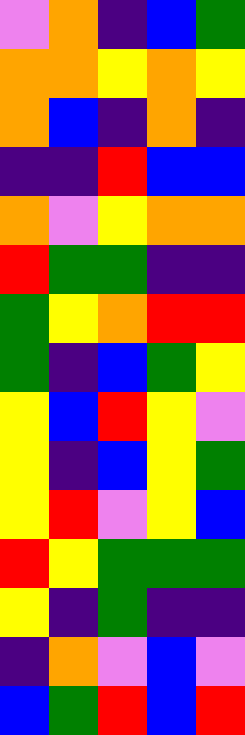[["violet", "orange", "indigo", "blue", "green"], ["orange", "orange", "yellow", "orange", "yellow"], ["orange", "blue", "indigo", "orange", "indigo"], ["indigo", "indigo", "red", "blue", "blue"], ["orange", "violet", "yellow", "orange", "orange"], ["red", "green", "green", "indigo", "indigo"], ["green", "yellow", "orange", "red", "red"], ["green", "indigo", "blue", "green", "yellow"], ["yellow", "blue", "red", "yellow", "violet"], ["yellow", "indigo", "blue", "yellow", "green"], ["yellow", "red", "violet", "yellow", "blue"], ["red", "yellow", "green", "green", "green"], ["yellow", "indigo", "green", "indigo", "indigo"], ["indigo", "orange", "violet", "blue", "violet"], ["blue", "green", "red", "blue", "red"]]